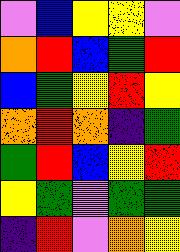[["violet", "blue", "yellow", "yellow", "violet"], ["orange", "red", "blue", "green", "red"], ["blue", "green", "yellow", "red", "yellow"], ["orange", "red", "orange", "indigo", "green"], ["green", "red", "blue", "yellow", "red"], ["yellow", "green", "violet", "green", "green"], ["indigo", "red", "violet", "orange", "yellow"]]